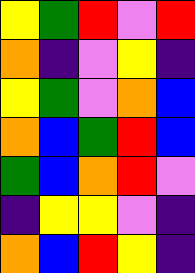[["yellow", "green", "red", "violet", "red"], ["orange", "indigo", "violet", "yellow", "indigo"], ["yellow", "green", "violet", "orange", "blue"], ["orange", "blue", "green", "red", "blue"], ["green", "blue", "orange", "red", "violet"], ["indigo", "yellow", "yellow", "violet", "indigo"], ["orange", "blue", "red", "yellow", "indigo"]]